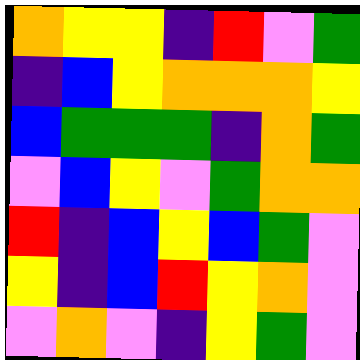[["orange", "yellow", "yellow", "indigo", "red", "violet", "green"], ["indigo", "blue", "yellow", "orange", "orange", "orange", "yellow"], ["blue", "green", "green", "green", "indigo", "orange", "green"], ["violet", "blue", "yellow", "violet", "green", "orange", "orange"], ["red", "indigo", "blue", "yellow", "blue", "green", "violet"], ["yellow", "indigo", "blue", "red", "yellow", "orange", "violet"], ["violet", "orange", "violet", "indigo", "yellow", "green", "violet"]]